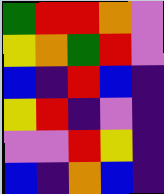[["green", "red", "red", "orange", "violet"], ["yellow", "orange", "green", "red", "violet"], ["blue", "indigo", "red", "blue", "indigo"], ["yellow", "red", "indigo", "violet", "indigo"], ["violet", "violet", "red", "yellow", "indigo"], ["blue", "indigo", "orange", "blue", "indigo"]]